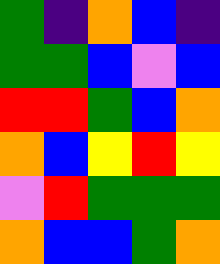[["green", "indigo", "orange", "blue", "indigo"], ["green", "green", "blue", "violet", "blue"], ["red", "red", "green", "blue", "orange"], ["orange", "blue", "yellow", "red", "yellow"], ["violet", "red", "green", "green", "green"], ["orange", "blue", "blue", "green", "orange"]]